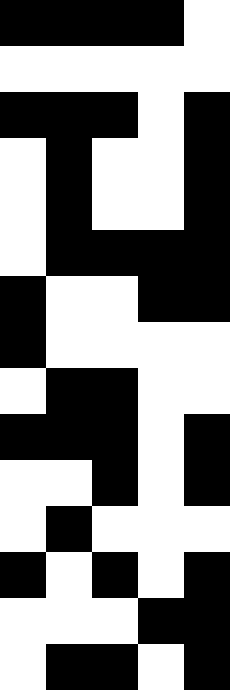[["black", "black", "black", "black", "white"], ["white", "white", "white", "white", "white"], ["black", "black", "black", "white", "black"], ["white", "black", "white", "white", "black"], ["white", "black", "white", "white", "black"], ["white", "black", "black", "black", "black"], ["black", "white", "white", "black", "black"], ["black", "white", "white", "white", "white"], ["white", "black", "black", "white", "white"], ["black", "black", "black", "white", "black"], ["white", "white", "black", "white", "black"], ["white", "black", "white", "white", "white"], ["black", "white", "black", "white", "black"], ["white", "white", "white", "black", "black"], ["white", "black", "black", "white", "black"]]